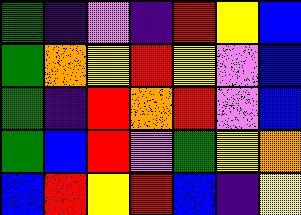[["green", "indigo", "violet", "indigo", "red", "yellow", "blue"], ["green", "orange", "yellow", "red", "yellow", "violet", "blue"], ["green", "indigo", "red", "orange", "red", "violet", "blue"], ["green", "blue", "red", "violet", "green", "yellow", "orange"], ["blue", "red", "yellow", "red", "blue", "indigo", "yellow"]]